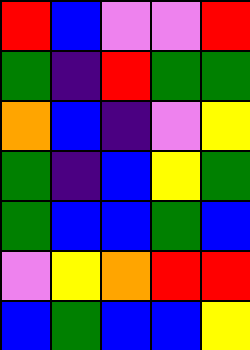[["red", "blue", "violet", "violet", "red"], ["green", "indigo", "red", "green", "green"], ["orange", "blue", "indigo", "violet", "yellow"], ["green", "indigo", "blue", "yellow", "green"], ["green", "blue", "blue", "green", "blue"], ["violet", "yellow", "orange", "red", "red"], ["blue", "green", "blue", "blue", "yellow"]]